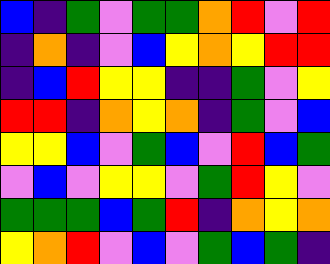[["blue", "indigo", "green", "violet", "green", "green", "orange", "red", "violet", "red"], ["indigo", "orange", "indigo", "violet", "blue", "yellow", "orange", "yellow", "red", "red"], ["indigo", "blue", "red", "yellow", "yellow", "indigo", "indigo", "green", "violet", "yellow"], ["red", "red", "indigo", "orange", "yellow", "orange", "indigo", "green", "violet", "blue"], ["yellow", "yellow", "blue", "violet", "green", "blue", "violet", "red", "blue", "green"], ["violet", "blue", "violet", "yellow", "yellow", "violet", "green", "red", "yellow", "violet"], ["green", "green", "green", "blue", "green", "red", "indigo", "orange", "yellow", "orange"], ["yellow", "orange", "red", "violet", "blue", "violet", "green", "blue", "green", "indigo"]]